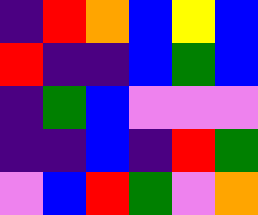[["indigo", "red", "orange", "blue", "yellow", "blue"], ["red", "indigo", "indigo", "blue", "green", "blue"], ["indigo", "green", "blue", "violet", "violet", "violet"], ["indigo", "indigo", "blue", "indigo", "red", "green"], ["violet", "blue", "red", "green", "violet", "orange"]]